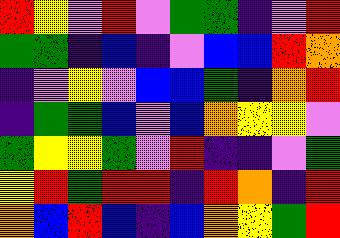[["red", "yellow", "violet", "red", "violet", "green", "green", "indigo", "violet", "red"], ["green", "green", "indigo", "blue", "indigo", "violet", "blue", "blue", "red", "orange"], ["indigo", "violet", "yellow", "violet", "blue", "blue", "green", "indigo", "orange", "red"], ["indigo", "green", "green", "blue", "violet", "blue", "orange", "yellow", "yellow", "violet"], ["green", "yellow", "yellow", "green", "violet", "red", "indigo", "indigo", "violet", "green"], ["yellow", "red", "green", "red", "red", "indigo", "red", "orange", "indigo", "red"], ["orange", "blue", "red", "blue", "indigo", "blue", "orange", "yellow", "green", "red"]]